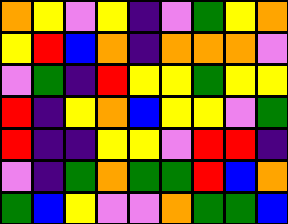[["orange", "yellow", "violet", "yellow", "indigo", "violet", "green", "yellow", "orange"], ["yellow", "red", "blue", "orange", "indigo", "orange", "orange", "orange", "violet"], ["violet", "green", "indigo", "red", "yellow", "yellow", "green", "yellow", "yellow"], ["red", "indigo", "yellow", "orange", "blue", "yellow", "yellow", "violet", "green"], ["red", "indigo", "indigo", "yellow", "yellow", "violet", "red", "red", "indigo"], ["violet", "indigo", "green", "orange", "green", "green", "red", "blue", "orange"], ["green", "blue", "yellow", "violet", "violet", "orange", "green", "green", "blue"]]